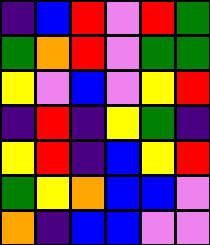[["indigo", "blue", "red", "violet", "red", "green"], ["green", "orange", "red", "violet", "green", "green"], ["yellow", "violet", "blue", "violet", "yellow", "red"], ["indigo", "red", "indigo", "yellow", "green", "indigo"], ["yellow", "red", "indigo", "blue", "yellow", "red"], ["green", "yellow", "orange", "blue", "blue", "violet"], ["orange", "indigo", "blue", "blue", "violet", "violet"]]